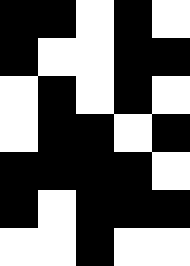[["black", "black", "white", "black", "white"], ["black", "white", "white", "black", "black"], ["white", "black", "white", "black", "white"], ["white", "black", "black", "white", "black"], ["black", "black", "black", "black", "white"], ["black", "white", "black", "black", "black"], ["white", "white", "black", "white", "white"]]